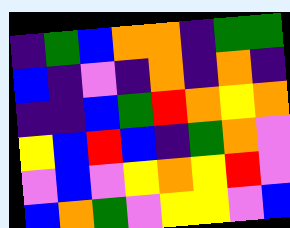[["indigo", "green", "blue", "orange", "orange", "indigo", "green", "green"], ["blue", "indigo", "violet", "indigo", "orange", "indigo", "orange", "indigo"], ["indigo", "indigo", "blue", "green", "red", "orange", "yellow", "orange"], ["yellow", "blue", "red", "blue", "indigo", "green", "orange", "violet"], ["violet", "blue", "violet", "yellow", "orange", "yellow", "red", "violet"], ["blue", "orange", "green", "violet", "yellow", "yellow", "violet", "blue"]]